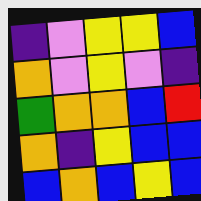[["indigo", "violet", "yellow", "yellow", "blue"], ["orange", "violet", "yellow", "violet", "indigo"], ["green", "orange", "orange", "blue", "red"], ["orange", "indigo", "yellow", "blue", "blue"], ["blue", "orange", "blue", "yellow", "blue"]]